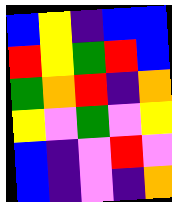[["blue", "yellow", "indigo", "blue", "blue"], ["red", "yellow", "green", "red", "blue"], ["green", "orange", "red", "indigo", "orange"], ["yellow", "violet", "green", "violet", "yellow"], ["blue", "indigo", "violet", "red", "violet"], ["blue", "indigo", "violet", "indigo", "orange"]]